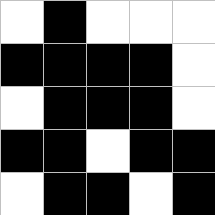[["white", "black", "white", "white", "white"], ["black", "black", "black", "black", "white"], ["white", "black", "black", "black", "white"], ["black", "black", "white", "black", "black"], ["white", "black", "black", "white", "black"]]